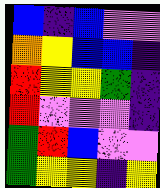[["blue", "indigo", "blue", "violet", "violet"], ["orange", "yellow", "blue", "blue", "indigo"], ["red", "yellow", "yellow", "green", "indigo"], ["red", "violet", "violet", "violet", "indigo"], ["green", "red", "blue", "violet", "violet"], ["green", "yellow", "yellow", "indigo", "yellow"]]